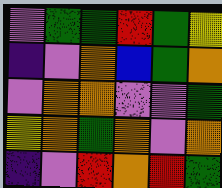[["violet", "green", "green", "red", "green", "yellow"], ["indigo", "violet", "orange", "blue", "green", "orange"], ["violet", "orange", "orange", "violet", "violet", "green"], ["yellow", "orange", "green", "orange", "violet", "orange"], ["indigo", "violet", "red", "orange", "red", "green"]]